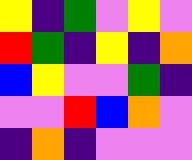[["yellow", "indigo", "green", "violet", "yellow", "violet"], ["red", "green", "indigo", "yellow", "indigo", "orange"], ["blue", "yellow", "violet", "violet", "green", "indigo"], ["violet", "violet", "red", "blue", "orange", "violet"], ["indigo", "orange", "indigo", "violet", "violet", "violet"]]